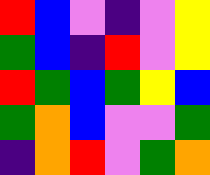[["red", "blue", "violet", "indigo", "violet", "yellow"], ["green", "blue", "indigo", "red", "violet", "yellow"], ["red", "green", "blue", "green", "yellow", "blue"], ["green", "orange", "blue", "violet", "violet", "green"], ["indigo", "orange", "red", "violet", "green", "orange"]]